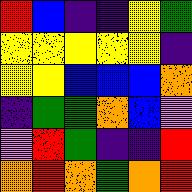[["red", "blue", "indigo", "indigo", "yellow", "green"], ["yellow", "yellow", "yellow", "yellow", "yellow", "indigo"], ["yellow", "yellow", "blue", "blue", "blue", "orange"], ["indigo", "green", "green", "orange", "blue", "violet"], ["violet", "red", "green", "indigo", "indigo", "red"], ["orange", "red", "orange", "green", "orange", "red"]]